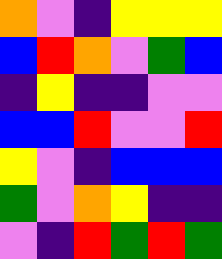[["orange", "violet", "indigo", "yellow", "yellow", "yellow"], ["blue", "red", "orange", "violet", "green", "blue"], ["indigo", "yellow", "indigo", "indigo", "violet", "violet"], ["blue", "blue", "red", "violet", "violet", "red"], ["yellow", "violet", "indigo", "blue", "blue", "blue"], ["green", "violet", "orange", "yellow", "indigo", "indigo"], ["violet", "indigo", "red", "green", "red", "green"]]